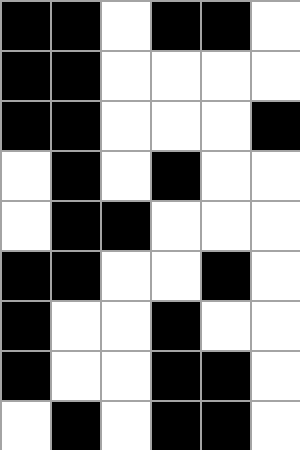[["black", "black", "white", "black", "black", "white"], ["black", "black", "white", "white", "white", "white"], ["black", "black", "white", "white", "white", "black"], ["white", "black", "white", "black", "white", "white"], ["white", "black", "black", "white", "white", "white"], ["black", "black", "white", "white", "black", "white"], ["black", "white", "white", "black", "white", "white"], ["black", "white", "white", "black", "black", "white"], ["white", "black", "white", "black", "black", "white"]]